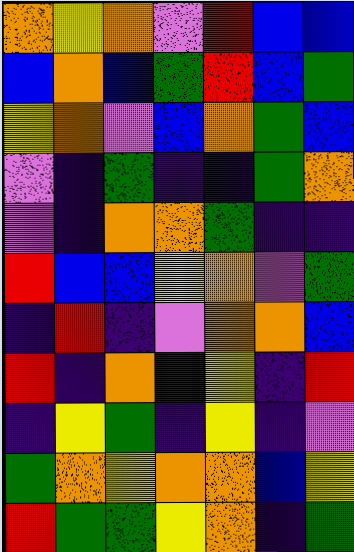[["orange", "yellow", "orange", "violet", "red", "blue", "blue"], ["blue", "orange", "blue", "green", "red", "blue", "green"], ["yellow", "orange", "violet", "blue", "orange", "green", "blue"], ["violet", "indigo", "green", "indigo", "indigo", "green", "orange"], ["violet", "indigo", "orange", "orange", "green", "indigo", "indigo"], ["red", "blue", "blue", "yellow", "orange", "violet", "green"], ["indigo", "red", "indigo", "violet", "orange", "orange", "blue"], ["red", "indigo", "orange", "indigo", "yellow", "indigo", "red"], ["indigo", "yellow", "green", "indigo", "yellow", "indigo", "violet"], ["green", "orange", "yellow", "orange", "orange", "blue", "yellow"], ["red", "green", "green", "yellow", "orange", "indigo", "green"]]